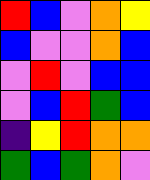[["red", "blue", "violet", "orange", "yellow"], ["blue", "violet", "violet", "orange", "blue"], ["violet", "red", "violet", "blue", "blue"], ["violet", "blue", "red", "green", "blue"], ["indigo", "yellow", "red", "orange", "orange"], ["green", "blue", "green", "orange", "violet"]]